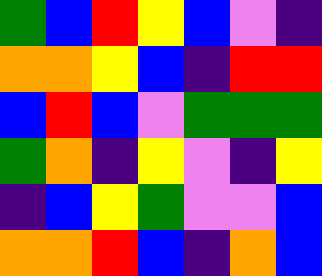[["green", "blue", "red", "yellow", "blue", "violet", "indigo"], ["orange", "orange", "yellow", "blue", "indigo", "red", "red"], ["blue", "red", "blue", "violet", "green", "green", "green"], ["green", "orange", "indigo", "yellow", "violet", "indigo", "yellow"], ["indigo", "blue", "yellow", "green", "violet", "violet", "blue"], ["orange", "orange", "red", "blue", "indigo", "orange", "blue"]]